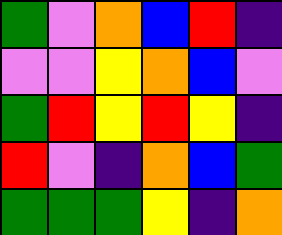[["green", "violet", "orange", "blue", "red", "indigo"], ["violet", "violet", "yellow", "orange", "blue", "violet"], ["green", "red", "yellow", "red", "yellow", "indigo"], ["red", "violet", "indigo", "orange", "blue", "green"], ["green", "green", "green", "yellow", "indigo", "orange"]]